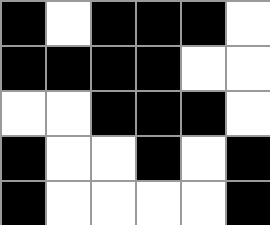[["black", "white", "black", "black", "black", "white"], ["black", "black", "black", "black", "white", "white"], ["white", "white", "black", "black", "black", "white"], ["black", "white", "white", "black", "white", "black"], ["black", "white", "white", "white", "white", "black"]]